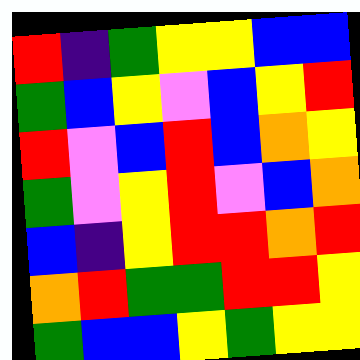[["red", "indigo", "green", "yellow", "yellow", "blue", "blue"], ["green", "blue", "yellow", "violet", "blue", "yellow", "red"], ["red", "violet", "blue", "red", "blue", "orange", "yellow"], ["green", "violet", "yellow", "red", "violet", "blue", "orange"], ["blue", "indigo", "yellow", "red", "red", "orange", "red"], ["orange", "red", "green", "green", "red", "red", "yellow"], ["green", "blue", "blue", "yellow", "green", "yellow", "yellow"]]